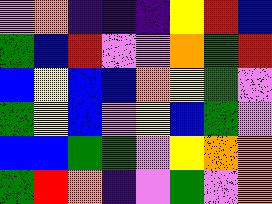[["violet", "orange", "indigo", "indigo", "indigo", "yellow", "red", "blue"], ["green", "blue", "red", "violet", "violet", "orange", "green", "red"], ["blue", "yellow", "blue", "blue", "orange", "yellow", "green", "violet"], ["green", "yellow", "blue", "violet", "yellow", "blue", "green", "violet"], ["blue", "blue", "green", "green", "violet", "yellow", "orange", "orange"], ["green", "red", "orange", "indigo", "violet", "green", "violet", "orange"]]